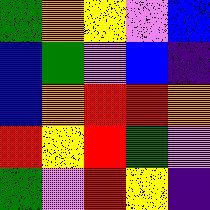[["green", "orange", "yellow", "violet", "blue"], ["blue", "green", "violet", "blue", "indigo"], ["blue", "orange", "red", "red", "orange"], ["red", "yellow", "red", "green", "violet"], ["green", "violet", "red", "yellow", "indigo"]]